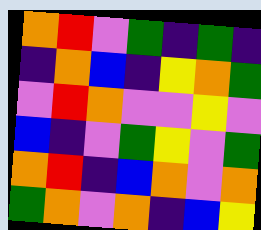[["orange", "red", "violet", "green", "indigo", "green", "indigo"], ["indigo", "orange", "blue", "indigo", "yellow", "orange", "green"], ["violet", "red", "orange", "violet", "violet", "yellow", "violet"], ["blue", "indigo", "violet", "green", "yellow", "violet", "green"], ["orange", "red", "indigo", "blue", "orange", "violet", "orange"], ["green", "orange", "violet", "orange", "indigo", "blue", "yellow"]]